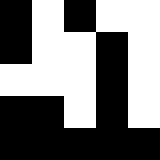[["black", "white", "black", "white", "white"], ["black", "white", "white", "black", "white"], ["white", "white", "white", "black", "white"], ["black", "black", "white", "black", "white"], ["black", "black", "black", "black", "black"]]